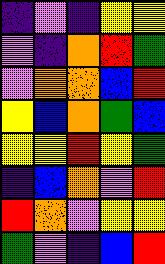[["indigo", "violet", "indigo", "yellow", "yellow"], ["violet", "indigo", "orange", "red", "green"], ["violet", "orange", "orange", "blue", "red"], ["yellow", "blue", "orange", "green", "blue"], ["yellow", "yellow", "red", "yellow", "green"], ["indigo", "blue", "orange", "violet", "red"], ["red", "orange", "violet", "yellow", "yellow"], ["green", "violet", "indigo", "blue", "red"]]